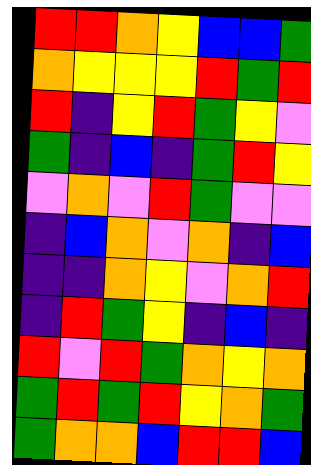[["red", "red", "orange", "yellow", "blue", "blue", "green"], ["orange", "yellow", "yellow", "yellow", "red", "green", "red"], ["red", "indigo", "yellow", "red", "green", "yellow", "violet"], ["green", "indigo", "blue", "indigo", "green", "red", "yellow"], ["violet", "orange", "violet", "red", "green", "violet", "violet"], ["indigo", "blue", "orange", "violet", "orange", "indigo", "blue"], ["indigo", "indigo", "orange", "yellow", "violet", "orange", "red"], ["indigo", "red", "green", "yellow", "indigo", "blue", "indigo"], ["red", "violet", "red", "green", "orange", "yellow", "orange"], ["green", "red", "green", "red", "yellow", "orange", "green"], ["green", "orange", "orange", "blue", "red", "red", "blue"]]